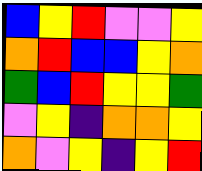[["blue", "yellow", "red", "violet", "violet", "yellow"], ["orange", "red", "blue", "blue", "yellow", "orange"], ["green", "blue", "red", "yellow", "yellow", "green"], ["violet", "yellow", "indigo", "orange", "orange", "yellow"], ["orange", "violet", "yellow", "indigo", "yellow", "red"]]